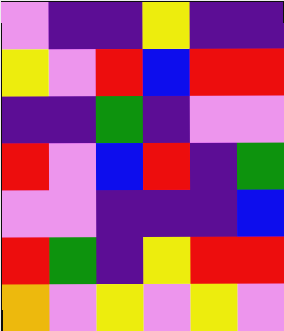[["violet", "indigo", "indigo", "yellow", "indigo", "indigo"], ["yellow", "violet", "red", "blue", "red", "red"], ["indigo", "indigo", "green", "indigo", "violet", "violet"], ["red", "violet", "blue", "red", "indigo", "green"], ["violet", "violet", "indigo", "indigo", "indigo", "blue"], ["red", "green", "indigo", "yellow", "red", "red"], ["orange", "violet", "yellow", "violet", "yellow", "violet"]]